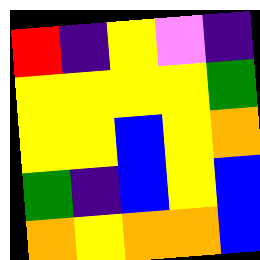[["red", "indigo", "yellow", "violet", "indigo"], ["yellow", "yellow", "yellow", "yellow", "green"], ["yellow", "yellow", "blue", "yellow", "orange"], ["green", "indigo", "blue", "yellow", "blue"], ["orange", "yellow", "orange", "orange", "blue"]]